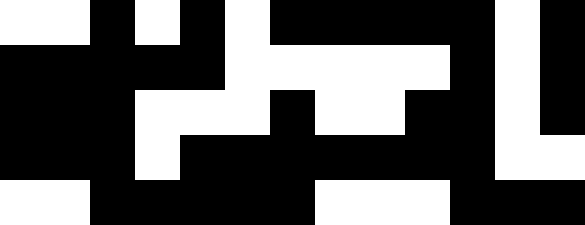[["white", "white", "black", "white", "black", "white", "black", "black", "black", "black", "black", "white", "black"], ["black", "black", "black", "black", "black", "white", "white", "white", "white", "white", "black", "white", "black"], ["black", "black", "black", "white", "white", "white", "black", "white", "white", "black", "black", "white", "black"], ["black", "black", "black", "white", "black", "black", "black", "black", "black", "black", "black", "white", "white"], ["white", "white", "black", "black", "black", "black", "black", "white", "white", "white", "black", "black", "black"]]